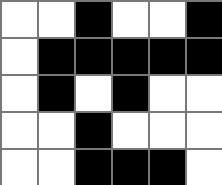[["white", "white", "black", "white", "white", "black"], ["white", "black", "black", "black", "black", "black"], ["white", "black", "white", "black", "white", "white"], ["white", "white", "black", "white", "white", "white"], ["white", "white", "black", "black", "black", "white"]]